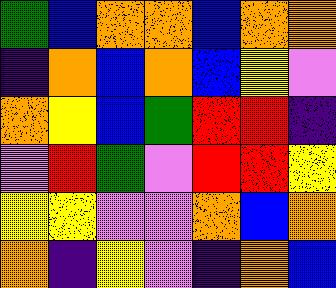[["green", "blue", "orange", "orange", "blue", "orange", "orange"], ["indigo", "orange", "blue", "orange", "blue", "yellow", "violet"], ["orange", "yellow", "blue", "green", "red", "red", "indigo"], ["violet", "red", "green", "violet", "red", "red", "yellow"], ["yellow", "yellow", "violet", "violet", "orange", "blue", "orange"], ["orange", "indigo", "yellow", "violet", "indigo", "orange", "blue"]]